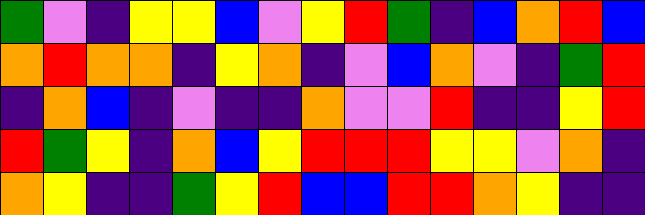[["green", "violet", "indigo", "yellow", "yellow", "blue", "violet", "yellow", "red", "green", "indigo", "blue", "orange", "red", "blue"], ["orange", "red", "orange", "orange", "indigo", "yellow", "orange", "indigo", "violet", "blue", "orange", "violet", "indigo", "green", "red"], ["indigo", "orange", "blue", "indigo", "violet", "indigo", "indigo", "orange", "violet", "violet", "red", "indigo", "indigo", "yellow", "red"], ["red", "green", "yellow", "indigo", "orange", "blue", "yellow", "red", "red", "red", "yellow", "yellow", "violet", "orange", "indigo"], ["orange", "yellow", "indigo", "indigo", "green", "yellow", "red", "blue", "blue", "red", "red", "orange", "yellow", "indigo", "indigo"]]